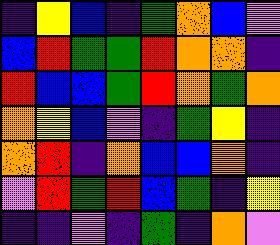[["indigo", "yellow", "blue", "indigo", "green", "orange", "blue", "violet"], ["blue", "red", "green", "green", "red", "orange", "orange", "indigo"], ["red", "blue", "blue", "green", "red", "orange", "green", "orange"], ["orange", "yellow", "blue", "violet", "indigo", "green", "yellow", "indigo"], ["orange", "red", "indigo", "orange", "blue", "blue", "orange", "indigo"], ["violet", "red", "green", "red", "blue", "green", "indigo", "yellow"], ["indigo", "indigo", "violet", "indigo", "green", "indigo", "orange", "violet"]]